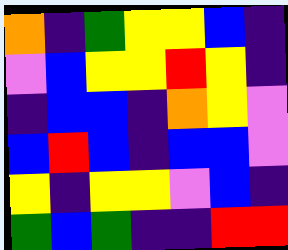[["orange", "indigo", "green", "yellow", "yellow", "blue", "indigo"], ["violet", "blue", "yellow", "yellow", "red", "yellow", "indigo"], ["indigo", "blue", "blue", "indigo", "orange", "yellow", "violet"], ["blue", "red", "blue", "indigo", "blue", "blue", "violet"], ["yellow", "indigo", "yellow", "yellow", "violet", "blue", "indigo"], ["green", "blue", "green", "indigo", "indigo", "red", "red"]]